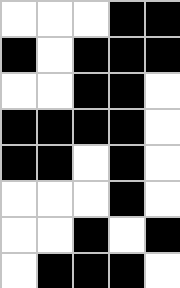[["white", "white", "white", "black", "black"], ["black", "white", "black", "black", "black"], ["white", "white", "black", "black", "white"], ["black", "black", "black", "black", "white"], ["black", "black", "white", "black", "white"], ["white", "white", "white", "black", "white"], ["white", "white", "black", "white", "black"], ["white", "black", "black", "black", "white"]]